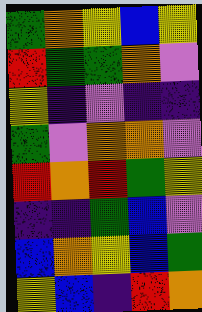[["green", "orange", "yellow", "blue", "yellow"], ["red", "green", "green", "orange", "violet"], ["yellow", "indigo", "violet", "indigo", "indigo"], ["green", "violet", "orange", "orange", "violet"], ["red", "orange", "red", "green", "yellow"], ["indigo", "indigo", "green", "blue", "violet"], ["blue", "orange", "yellow", "blue", "green"], ["yellow", "blue", "indigo", "red", "orange"]]